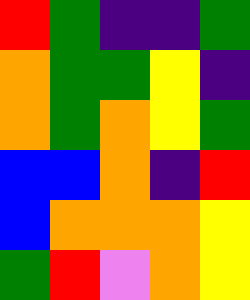[["red", "green", "indigo", "indigo", "green"], ["orange", "green", "green", "yellow", "indigo"], ["orange", "green", "orange", "yellow", "green"], ["blue", "blue", "orange", "indigo", "red"], ["blue", "orange", "orange", "orange", "yellow"], ["green", "red", "violet", "orange", "yellow"]]